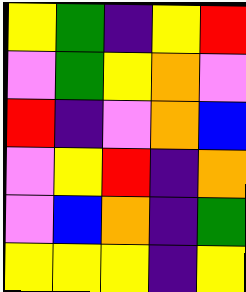[["yellow", "green", "indigo", "yellow", "red"], ["violet", "green", "yellow", "orange", "violet"], ["red", "indigo", "violet", "orange", "blue"], ["violet", "yellow", "red", "indigo", "orange"], ["violet", "blue", "orange", "indigo", "green"], ["yellow", "yellow", "yellow", "indigo", "yellow"]]